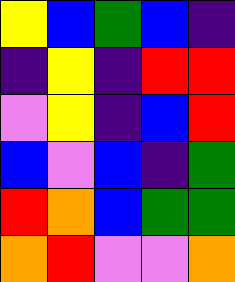[["yellow", "blue", "green", "blue", "indigo"], ["indigo", "yellow", "indigo", "red", "red"], ["violet", "yellow", "indigo", "blue", "red"], ["blue", "violet", "blue", "indigo", "green"], ["red", "orange", "blue", "green", "green"], ["orange", "red", "violet", "violet", "orange"]]